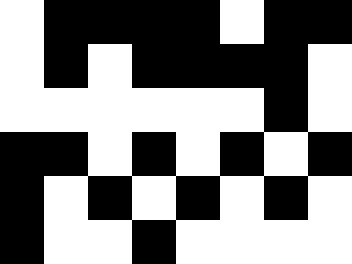[["white", "black", "black", "black", "black", "white", "black", "black"], ["white", "black", "white", "black", "black", "black", "black", "white"], ["white", "white", "white", "white", "white", "white", "black", "white"], ["black", "black", "white", "black", "white", "black", "white", "black"], ["black", "white", "black", "white", "black", "white", "black", "white"], ["black", "white", "white", "black", "white", "white", "white", "white"]]